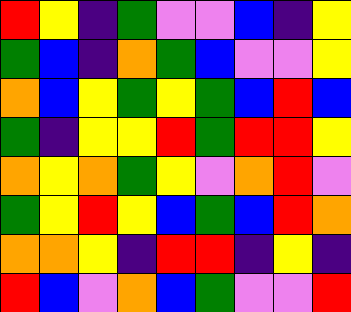[["red", "yellow", "indigo", "green", "violet", "violet", "blue", "indigo", "yellow"], ["green", "blue", "indigo", "orange", "green", "blue", "violet", "violet", "yellow"], ["orange", "blue", "yellow", "green", "yellow", "green", "blue", "red", "blue"], ["green", "indigo", "yellow", "yellow", "red", "green", "red", "red", "yellow"], ["orange", "yellow", "orange", "green", "yellow", "violet", "orange", "red", "violet"], ["green", "yellow", "red", "yellow", "blue", "green", "blue", "red", "orange"], ["orange", "orange", "yellow", "indigo", "red", "red", "indigo", "yellow", "indigo"], ["red", "blue", "violet", "orange", "blue", "green", "violet", "violet", "red"]]